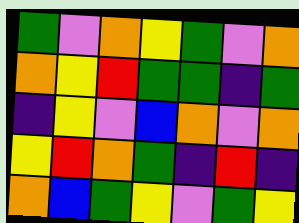[["green", "violet", "orange", "yellow", "green", "violet", "orange"], ["orange", "yellow", "red", "green", "green", "indigo", "green"], ["indigo", "yellow", "violet", "blue", "orange", "violet", "orange"], ["yellow", "red", "orange", "green", "indigo", "red", "indigo"], ["orange", "blue", "green", "yellow", "violet", "green", "yellow"]]